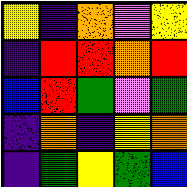[["yellow", "indigo", "orange", "violet", "yellow"], ["indigo", "red", "red", "orange", "red"], ["blue", "red", "green", "violet", "green"], ["indigo", "orange", "indigo", "yellow", "orange"], ["indigo", "green", "yellow", "green", "blue"]]